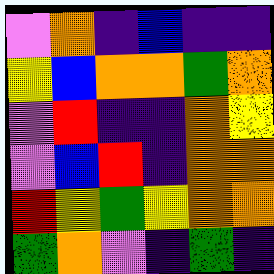[["violet", "orange", "indigo", "blue", "indigo", "indigo"], ["yellow", "blue", "orange", "orange", "green", "orange"], ["violet", "red", "indigo", "indigo", "orange", "yellow"], ["violet", "blue", "red", "indigo", "orange", "orange"], ["red", "yellow", "green", "yellow", "orange", "orange"], ["green", "orange", "violet", "indigo", "green", "indigo"]]